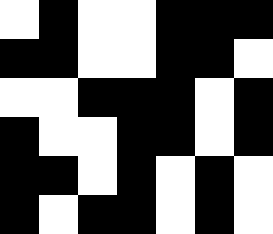[["white", "black", "white", "white", "black", "black", "black"], ["black", "black", "white", "white", "black", "black", "white"], ["white", "white", "black", "black", "black", "white", "black"], ["black", "white", "white", "black", "black", "white", "black"], ["black", "black", "white", "black", "white", "black", "white"], ["black", "white", "black", "black", "white", "black", "white"]]